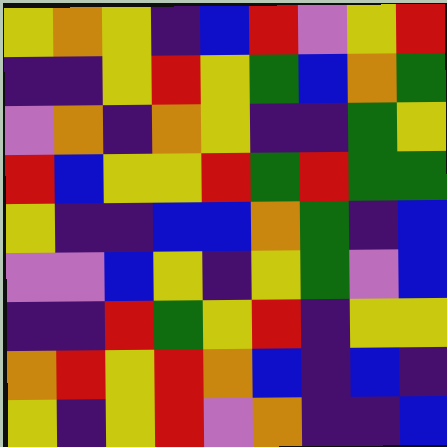[["yellow", "orange", "yellow", "indigo", "blue", "red", "violet", "yellow", "red"], ["indigo", "indigo", "yellow", "red", "yellow", "green", "blue", "orange", "green"], ["violet", "orange", "indigo", "orange", "yellow", "indigo", "indigo", "green", "yellow"], ["red", "blue", "yellow", "yellow", "red", "green", "red", "green", "green"], ["yellow", "indigo", "indigo", "blue", "blue", "orange", "green", "indigo", "blue"], ["violet", "violet", "blue", "yellow", "indigo", "yellow", "green", "violet", "blue"], ["indigo", "indigo", "red", "green", "yellow", "red", "indigo", "yellow", "yellow"], ["orange", "red", "yellow", "red", "orange", "blue", "indigo", "blue", "indigo"], ["yellow", "indigo", "yellow", "red", "violet", "orange", "indigo", "indigo", "blue"]]